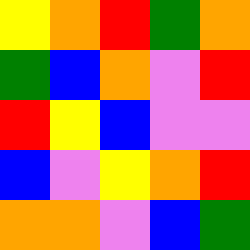[["yellow", "orange", "red", "green", "orange"], ["green", "blue", "orange", "violet", "red"], ["red", "yellow", "blue", "violet", "violet"], ["blue", "violet", "yellow", "orange", "red"], ["orange", "orange", "violet", "blue", "green"]]